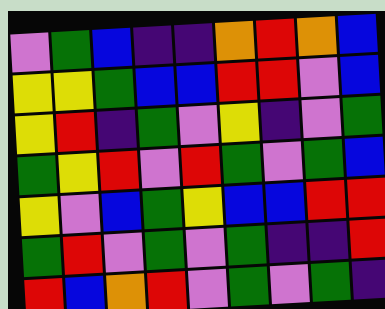[["violet", "green", "blue", "indigo", "indigo", "orange", "red", "orange", "blue"], ["yellow", "yellow", "green", "blue", "blue", "red", "red", "violet", "blue"], ["yellow", "red", "indigo", "green", "violet", "yellow", "indigo", "violet", "green"], ["green", "yellow", "red", "violet", "red", "green", "violet", "green", "blue"], ["yellow", "violet", "blue", "green", "yellow", "blue", "blue", "red", "red"], ["green", "red", "violet", "green", "violet", "green", "indigo", "indigo", "red"], ["red", "blue", "orange", "red", "violet", "green", "violet", "green", "indigo"]]